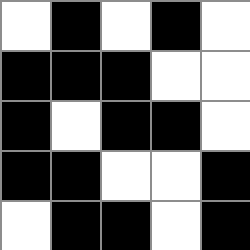[["white", "black", "white", "black", "white"], ["black", "black", "black", "white", "white"], ["black", "white", "black", "black", "white"], ["black", "black", "white", "white", "black"], ["white", "black", "black", "white", "black"]]